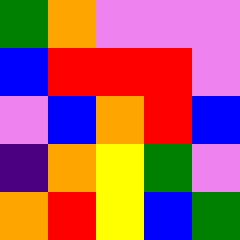[["green", "orange", "violet", "violet", "violet"], ["blue", "red", "red", "red", "violet"], ["violet", "blue", "orange", "red", "blue"], ["indigo", "orange", "yellow", "green", "violet"], ["orange", "red", "yellow", "blue", "green"]]